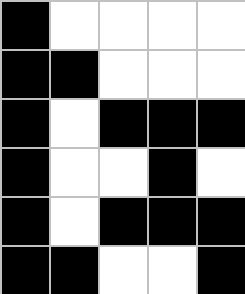[["black", "white", "white", "white", "white"], ["black", "black", "white", "white", "white"], ["black", "white", "black", "black", "black"], ["black", "white", "white", "black", "white"], ["black", "white", "black", "black", "black"], ["black", "black", "white", "white", "black"]]